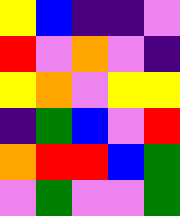[["yellow", "blue", "indigo", "indigo", "violet"], ["red", "violet", "orange", "violet", "indigo"], ["yellow", "orange", "violet", "yellow", "yellow"], ["indigo", "green", "blue", "violet", "red"], ["orange", "red", "red", "blue", "green"], ["violet", "green", "violet", "violet", "green"]]